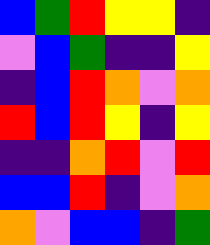[["blue", "green", "red", "yellow", "yellow", "indigo"], ["violet", "blue", "green", "indigo", "indigo", "yellow"], ["indigo", "blue", "red", "orange", "violet", "orange"], ["red", "blue", "red", "yellow", "indigo", "yellow"], ["indigo", "indigo", "orange", "red", "violet", "red"], ["blue", "blue", "red", "indigo", "violet", "orange"], ["orange", "violet", "blue", "blue", "indigo", "green"]]